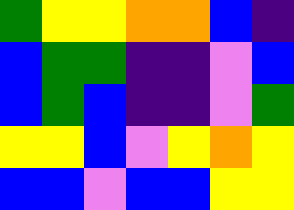[["green", "yellow", "yellow", "orange", "orange", "blue", "indigo"], ["blue", "green", "green", "indigo", "indigo", "violet", "blue"], ["blue", "green", "blue", "indigo", "indigo", "violet", "green"], ["yellow", "yellow", "blue", "violet", "yellow", "orange", "yellow"], ["blue", "blue", "violet", "blue", "blue", "yellow", "yellow"]]